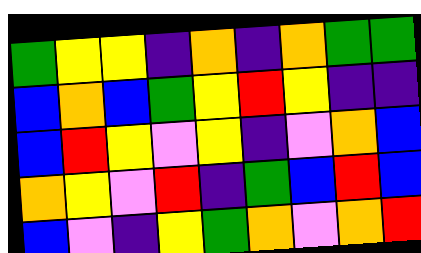[["green", "yellow", "yellow", "indigo", "orange", "indigo", "orange", "green", "green"], ["blue", "orange", "blue", "green", "yellow", "red", "yellow", "indigo", "indigo"], ["blue", "red", "yellow", "violet", "yellow", "indigo", "violet", "orange", "blue"], ["orange", "yellow", "violet", "red", "indigo", "green", "blue", "red", "blue"], ["blue", "violet", "indigo", "yellow", "green", "orange", "violet", "orange", "red"]]